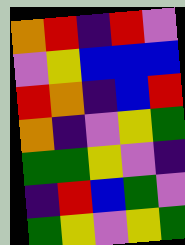[["orange", "red", "indigo", "red", "violet"], ["violet", "yellow", "blue", "blue", "blue"], ["red", "orange", "indigo", "blue", "red"], ["orange", "indigo", "violet", "yellow", "green"], ["green", "green", "yellow", "violet", "indigo"], ["indigo", "red", "blue", "green", "violet"], ["green", "yellow", "violet", "yellow", "green"]]